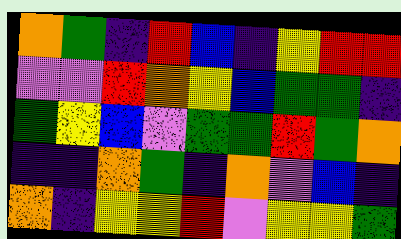[["orange", "green", "indigo", "red", "blue", "indigo", "yellow", "red", "red"], ["violet", "violet", "red", "orange", "yellow", "blue", "green", "green", "indigo"], ["green", "yellow", "blue", "violet", "green", "green", "red", "green", "orange"], ["indigo", "indigo", "orange", "green", "indigo", "orange", "violet", "blue", "indigo"], ["orange", "indigo", "yellow", "yellow", "red", "violet", "yellow", "yellow", "green"]]